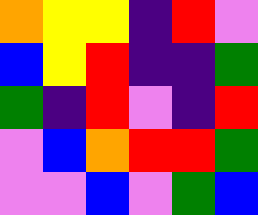[["orange", "yellow", "yellow", "indigo", "red", "violet"], ["blue", "yellow", "red", "indigo", "indigo", "green"], ["green", "indigo", "red", "violet", "indigo", "red"], ["violet", "blue", "orange", "red", "red", "green"], ["violet", "violet", "blue", "violet", "green", "blue"]]